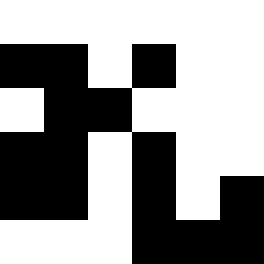[["white", "white", "white", "white", "white", "white"], ["black", "black", "white", "black", "white", "white"], ["white", "black", "black", "white", "white", "white"], ["black", "black", "white", "black", "white", "white"], ["black", "black", "white", "black", "white", "black"], ["white", "white", "white", "black", "black", "black"]]